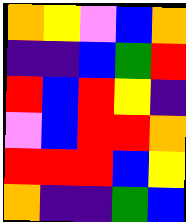[["orange", "yellow", "violet", "blue", "orange"], ["indigo", "indigo", "blue", "green", "red"], ["red", "blue", "red", "yellow", "indigo"], ["violet", "blue", "red", "red", "orange"], ["red", "red", "red", "blue", "yellow"], ["orange", "indigo", "indigo", "green", "blue"]]